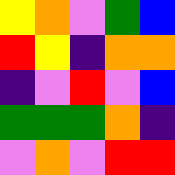[["yellow", "orange", "violet", "green", "blue"], ["red", "yellow", "indigo", "orange", "orange"], ["indigo", "violet", "red", "violet", "blue"], ["green", "green", "green", "orange", "indigo"], ["violet", "orange", "violet", "red", "red"]]